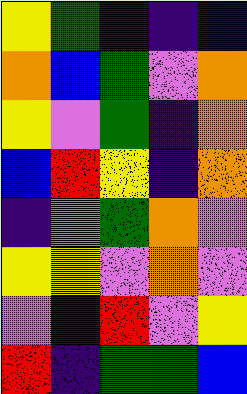[["yellow", "green", "blue", "indigo", "blue"], ["orange", "blue", "green", "violet", "orange"], ["yellow", "violet", "green", "indigo", "orange"], ["blue", "red", "yellow", "indigo", "orange"], ["indigo", "violet", "green", "orange", "violet"], ["yellow", "yellow", "violet", "orange", "violet"], ["violet", "indigo", "red", "violet", "yellow"], ["red", "indigo", "green", "green", "blue"]]